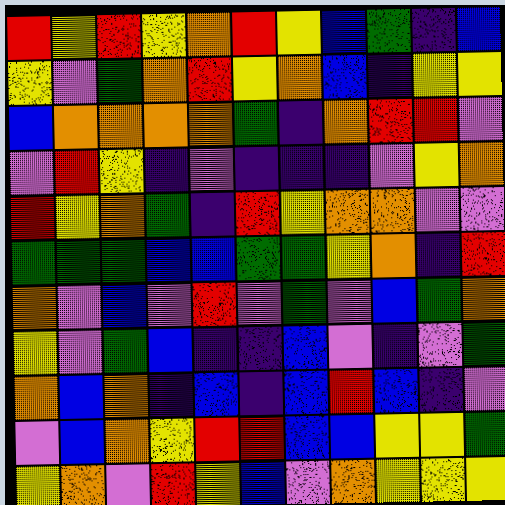[["red", "yellow", "red", "yellow", "orange", "red", "yellow", "blue", "green", "indigo", "blue"], ["yellow", "violet", "green", "orange", "red", "yellow", "orange", "blue", "indigo", "yellow", "yellow"], ["blue", "orange", "orange", "orange", "orange", "green", "indigo", "orange", "red", "red", "violet"], ["violet", "red", "yellow", "indigo", "violet", "indigo", "indigo", "indigo", "violet", "yellow", "orange"], ["red", "yellow", "orange", "green", "indigo", "red", "yellow", "orange", "orange", "violet", "violet"], ["green", "green", "green", "blue", "blue", "green", "green", "yellow", "orange", "indigo", "red"], ["orange", "violet", "blue", "violet", "red", "violet", "green", "violet", "blue", "green", "orange"], ["yellow", "violet", "green", "blue", "indigo", "indigo", "blue", "violet", "indigo", "violet", "green"], ["orange", "blue", "orange", "indigo", "blue", "indigo", "blue", "red", "blue", "indigo", "violet"], ["violet", "blue", "orange", "yellow", "red", "red", "blue", "blue", "yellow", "yellow", "green"], ["yellow", "orange", "violet", "red", "yellow", "blue", "violet", "orange", "yellow", "yellow", "yellow"]]